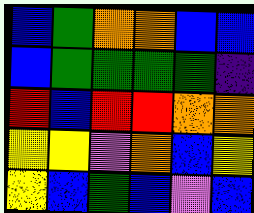[["blue", "green", "orange", "orange", "blue", "blue"], ["blue", "green", "green", "green", "green", "indigo"], ["red", "blue", "red", "red", "orange", "orange"], ["yellow", "yellow", "violet", "orange", "blue", "yellow"], ["yellow", "blue", "green", "blue", "violet", "blue"]]